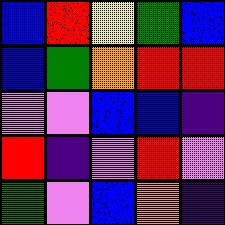[["blue", "red", "yellow", "green", "blue"], ["blue", "green", "orange", "red", "red"], ["violet", "violet", "blue", "blue", "indigo"], ["red", "indigo", "violet", "red", "violet"], ["green", "violet", "blue", "orange", "indigo"]]